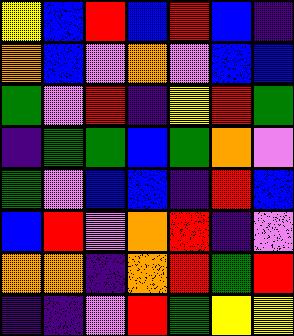[["yellow", "blue", "red", "blue", "red", "blue", "indigo"], ["orange", "blue", "violet", "orange", "violet", "blue", "blue"], ["green", "violet", "red", "indigo", "yellow", "red", "green"], ["indigo", "green", "green", "blue", "green", "orange", "violet"], ["green", "violet", "blue", "blue", "indigo", "red", "blue"], ["blue", "red", "violet", "orange", "red", "indigo", "violet"], ["orange", "orange", "indigo", "orange", "red", "green", "red"], ["indigo", "indigo", "violet", "red", "green", "yellow", "yellow"]]